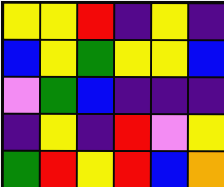[["yellow", "yellow", "red", "indigo", "yellow", "indigo"], ["blue", "yellow", "green", "yellow", "yellow", "blue"], ["violet", "green", "blue", "indigo", "indigo", "indigo"], ["indigo", "yellow", "indigo", "red", "violet", "yellow"], ["green", "red", "yellow", "red", "blue", "orange"]]